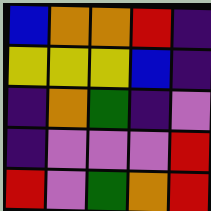[["blue", "orange", "orange", "red", "indigo"], ["yellow", "yellow", "yellow", "blue", "indigo"], ["indigo", "orange", "green", "indigo", "violet"], ["indigo", "violet", "violet", "violet", "red"], ["red", "violet", "green", "orange", "red"]]